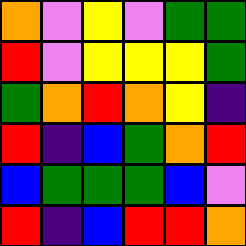[["orange", "violet", "yellow", "violet", "green", "green"], ["red", "violet", "yellow", "yellow", "yellow", "green"], ["green", "orange", "red", "orange", "yellow", "indigo"], ["red", "indigo", "blue", "green", "orange", "red"], ["blue", "green", "green", "green", "blue", "violet"], ["red", "indigo", "blue", "red", "red", "orange"]]